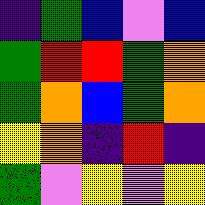[["indigo", "green", "blue", "violet", "blue"], ["green", "red", "red", "green", "orange"], ["green", "orange", "blue", "green", "orange"], ["yellow", "orange", "indigo", "red", "indigo"], ["green", "violet", "yellow", "violet", "yellow"]]